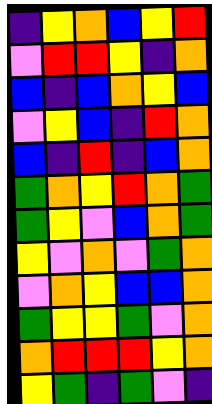[["indigo", "yellow", "orange", "blue", "yellow", "red"], ["violet", "red", "red", "yellow", "indigo", "orange"], ["blue", "indigo", "blue", "orange", "yellow", "blue"], ["violet", "yellow", "blue", "indigo", "red", "orange"], ["blue", "indigo", "red", "indigo", "blue", "orange"], ["green", "orange", "yellow", "red", "orange", "green"], ["green", "yellow", "violet", "blue", "orange", "green"], ["yellow", "violet", "orange", "violet", "green", "orange"], ["violet", "orange", "yellow", "blue", "blue", "orange"], ["green", "yellow", "yellow", "green", "violet", "orange"], ["orange", "red", "red", "red", "yellow", "orange"], ["yellow", "green", "indigo", "green", "violet", "indigo"]]